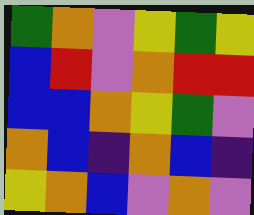[["green", "orange", "violet", "yellow", "green", "yellow"], ["blue", "red", "violet", "orange", "red", "red"], ["blue", "blue", "orange", "yellow", "green", "violet"], ["orange", "blue", "indigo", "orange", "blue", "indigo"], ["yellow", "orange", "blue", "violet", "orange", "violet"]]